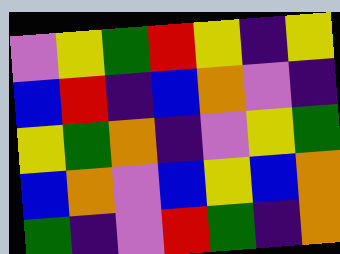[["violet", "yellow", "green", "red", "yellow", "indigo", "yellow"], ["blue", "red", "indigo", "blue", "orange", "violet", "indigo"], ["yellow", "green", "orange", "indigo", "violet", "yellow", "green"], ["blue", "orange", "violet", "blue", "yellow", "blue", "orange"], ["green", "indigo", "violet", "red", "green", "indigo", "orange"]]